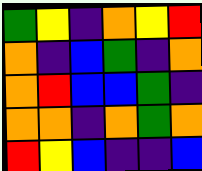[["green", "yellow", "indigo", "orange", "yellow", "red"], ["orange", "indigo", "blue", "green", "indigo", "orange"], ["orange", "red", "blue", "blue", "green", "indigo"], ["orange", "orange", "indigo", "orange", "green", "orange"], ["red", "yellow", "blue", "indigo", "indigo", "blue"]]